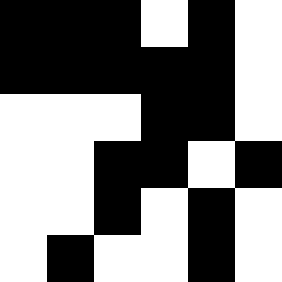[["black", "black", "black", "white", "black", "white"], ["black", "black", "black", "black", "black", "white"], ["white", "white", "white", "black", "black", "white"], ["white", "white", "black", "black", "white", "black"], ["white", "white", "black", "white", "black", "white"], ["white", "black", "white", "white", "black", "white"]]